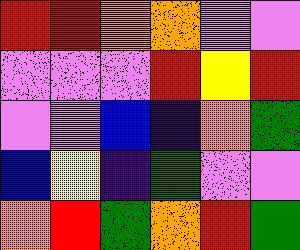[["red", "red", "orange", "orange", "violet", "violet"], ["violet", "violet", "violet", "red", "yellow", "red"], ["violet", "violet", "blue", "indigo", "orange", "green"], ["blue", "yellow", "indigo", "green", "violet", "violet"], ["orange", "red", "green", "orange", "red", "green"]]